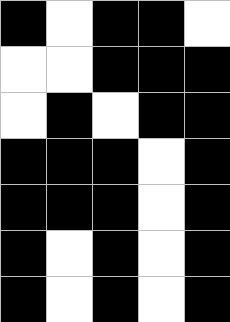[["black", "white", "black", "black", "white"], ["white", "white", "black", "black", "black"], ["white", "black", "white", "black", "black"], ["black", "black", "black", "white", "black"], ["black", "black", "black", "white", "black"], ["black", "white", "black", "white", "black"], ["black", "white", "black", "white", "black"]]